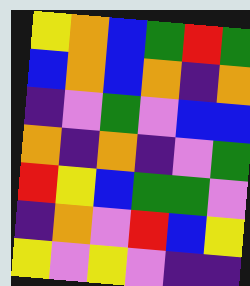[["yellow", "orange", "blue", "green", "red", "green"], ["blue", "orange", "blue", "orange", "indigo", "orange"], ["indigo", "violet", "green", "violet", "blue", "blue"], ["orange", "indigo", "orange", "indigo", "violet", "green"], ["red", "yellow", "blue", "green", "green", "violet"], ["indigo", "orange", "violet", "red", "blue", "yellow"], ["yellow", "violet", "yellow", "violet", "indigo", "indigo"]]